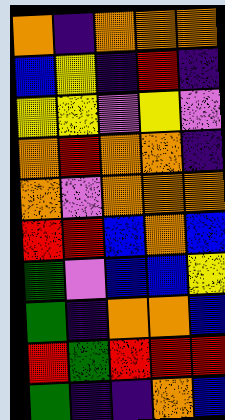[["orange", "indigo", "orange", "orange", "orange"], ["blue", "yellow", "indigo", "red", "indigo"], ["yellow", "yellow", "violet", "yellow", "violet"], ["orange", "red", "orange", "orange", "indigo"], ["orange", "violet", "orange", "orange", "orange"], ["red", "red", "blue", "orange", "blue"], ["green", "violet", "blue", "blue", "yellow"], ["green", "indigo", "orange", "orange", "blue"], ["red", "green", "red", "red", "red"], ["green", "indigo", "indigo", "orange", "blue"]]